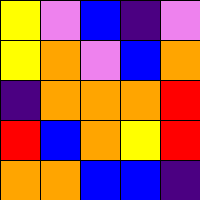[["yellow", "violet", "blue", "indigo", "violet"], ["yellow", "orange", "violet", "blue", "orange"], ["indigo", "orange", "orange", "orange", "red"], ["red", "blue", "orange", "yellow", "red"], ["orange", "orange", "blue", "blue", "indigo"]]